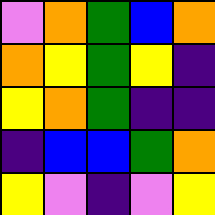[["violet", "orange", "green", "blue", "orange"], ["orange", "yellow", "green", "yellow", "indigo"], ["yellow", "orange", "green", "indigo", "indigo"], ["indigo", "blue", "blue", "green", "orange"], ["yellow", "violet", "indigo", "violet", "yellow"]]